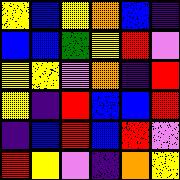[["yellow", "blue", "yellow", "orange", "blue", "indigo"], ["blue", "blue", "green", "yellow", "red", "violet"], ["yellow", "yellow", "violet", "orange", "indigo", "red"], ["yellow", "indigo", "red", "blue", "blue", "red"], ["indigo", "blue", "red", "blue", "red", "violet"], ["red", "yellow", "violet", "indigo", "orange", "yellow"]]